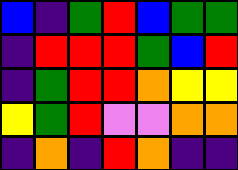[["blue", "indigo", "green", "red", "blue", "green", "green"], ["indigo", "red", "red", "red", "green", "blue", "red"], ["indigo", "green", "red", "red", "orange", "yellow", "yellow"], ["yellow", "green", "red", "violet", "violet", "orange", "orange"], ["indigo", "orange", "indigo", "red", "orange", "indigo", "indigo"]]